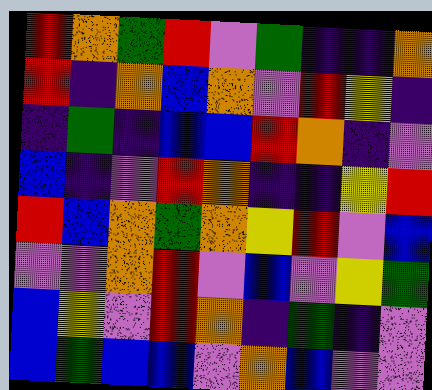[["red", "orange", "green", "red", "violet", "green", "indigo", "indigo", "orange"], ["red", "indigo", "orange", "blue", "orange", "violet", "red", "yellow", "indigo"], ["indigo", "green", "indigo", "blue", "blue", "red", "orange", "indigo", "violet"], ["blue", "indigo", "violet", "red", "orange", "indigo", "indigo", "yellow", "red"], ["red", "blue", "orange", "green", "orange", "yellow", "red", "violet", "blue"], ["violet", "violet", "orange", "red", "violet", "blue", "violet", "yellow", "green"], ["blue", "yellow", "violet", "red", "orange", "indigo", "green", "indigo", "violet"], ["blue", "green", "blue", "blue", "violet", "orange", "blue", "violet", "violet"]]